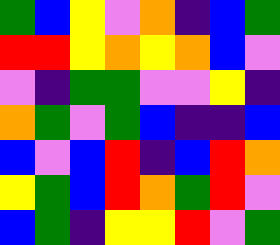[["green", "blue", "yellow", "violet", "orange", "indigo", "blue", "green"], ["red", "red", "yellow", "orange", "yellow", "orange", "blue", "violet"], ["violet", "indigo", "green", "green", "violet", "violet", "yellow", "indigo"], ["orange", "green", "violet", "green", "blue", "indigo", "indigo", "blue"], ["blue", "violet", "blue", "red", "indigo", "blue", "red", "orange"], ["yellow", "green", "blue", "red", "orange", "green", "red", "violet"], ["blue", "green", "indigo", "yellow", "yellow", "red", "violet", "green"]]